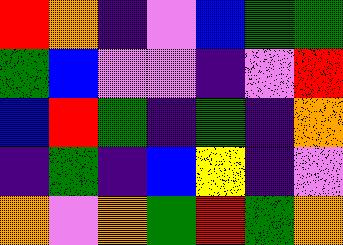[["red", "orange", "indigo", "violet", "blue", "green", "green"], ["green", "blue", "violet", "violet", "indigo", "violet", "red"], ["blue", "red", "green", "indigo", "green", "indigo", "orange"], ["indigo", "green", "indigo", "blue", "yellow", "indigo", "violet"], ["orange", "violet", "orange", "green", "red", "green", "orange"]]